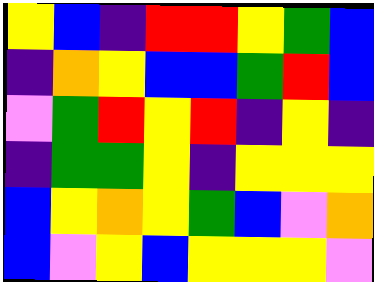[["yellow", "blue", "indigo", "red", "red", "yellow", "green", "blue"], ["indigo", "orange", "yellow", "blue", "blue", "green", "red", "blue"], ["violet", "green", "red", "yellow", "red", "indigo", "yellow", "indigo"], ["indigo", "green", "green", "yellow", "indigo", "yellow", "yellow", "yellow"], ["blue", "yellow", "orange", "yellow", "green", "blue", "violet", "orange"], ["blue", "violet", "yellow", "blue", "yellow", "yellow", "yellow", "violet"]]